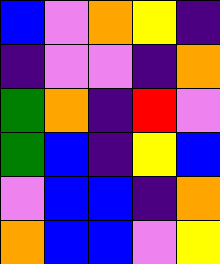[["blue", "violet", "orange", "yellow", "indigo"], ["indigo", "violet", "violet", "indigo", "orange"], ["green", "orange", "indigo", "red", "violet"], ["green", "blue", "indigo", "yellow", "blue"], ["violet", "blue", "blue", "indigo", "orange"], ["orange", "blue", "blue", "violet", "yellow"]]